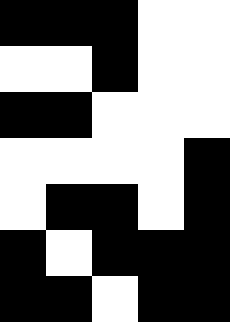[["black", "black", "black", "white", "white"], ["white", "white", "black", "white", "white"], ["black", "black", "white", "white", "white"], ["white", "white", "white", "white", "black"], ["white", "black", "black", "white", "black"], ["black", "white", "black", "black", "black"], ["black", "black", "white", "black", "black"]]